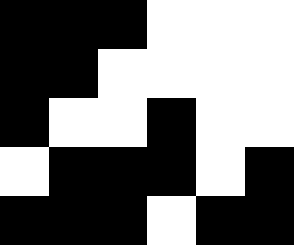[["black", "black", "black", "white", "white", "white"], ["black", "black", "white", "white", "white", "white"], ["black", "white", "white", "black", "white", "white"], ["white", "black", "black", "black", "white", "black"], ["black", "black", "black", "white", "black", "black"]]